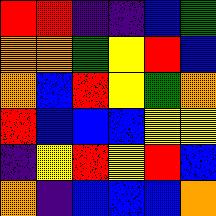[["red", "red", "indigo", "indigo", "blue", "green"], ["orange", "orange", "green", "yellow", "red", "blue"], ["orange", "blue", "red", "yellow", "green", "orange"], ["red", "blue", "blue", "blue", "yellow", "yellow"], ["indigo", "yellow", "red", "yellow", "red", "blue"], ["orange", "indigo", "blue", "blue", "blue", "orange"]]